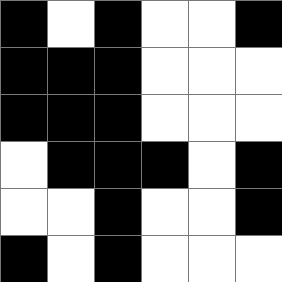[["black", "white", "black", "white", "white", "black"], ["black", "black", "black", "white", "white", "white"], ["black", "black", "black", "white", "white", "white"], ["white", "black", "black", "black", "white", "black"], ["white", "white", "black", "white", "white", "black"], ["black", "white", "black", "white", "white", "white"]]